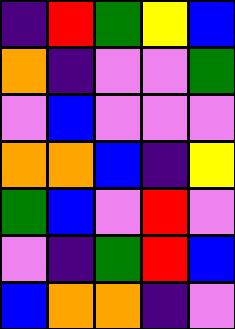[["indigo", "red", "green", "yellow", "blue"], ["orange", "indigo", "violet", "violet", "green"], ["violet", "blue", "violet", "violet", "violet"], ["orange", "orange", "blue", "indigo", "yellow"], ["green", "blue", "violet", "red", "violet"], ["violet", "indigo", "green", "red", "blue"], ["blue", "orange", "orange", "indigo", "violet"]]